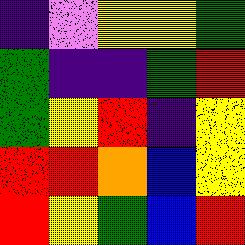[["indigo", "violet", "yellow", "yellow", "green"], ["green", "indigo", "indigo", "green", "red"], ["green", "yellow", "red", "indigo", "yellow"], ["red", "red", "orange", "blue", "yellow"], ["red", "yellow", "green", "blue", "red"]]